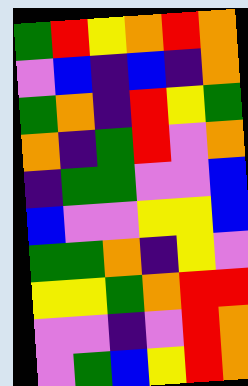[["green", "red", "yellow", "orange", "red", "orange"], ["violet", "blue", "indigo", "blue", "indigo", "orange"], ["green", "orange", "indigo", "red", "yellow", "green"], ["orange", "indigo", "green", "red", "violet", "orange"], ["indigo", "green", "green", "violet", "violet", "blue"], ["blue", "violet", "violet", "yellow", "yellow", "blue"], ["green", "green", "orange", "indigo", "yellow", "violet"], ["yellow", "yellow", "green", "orange", "red", "red"], ["violet", "violet", "indigo", "violet", "red", "orange"], ["violet", "green", "blue", "yellow", "red", "orange"]]